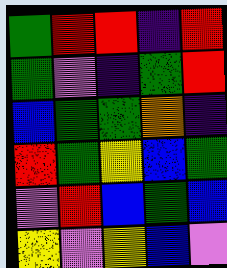[["green", "red", "red", "indigo", "red"], ["green", "violet", "indigo", "green", "red"], ["blue", "green", "green", "orange", "indigo"], ["red", "green", "yellow", "blue", "green"], ["violet", "red", "blue", "green", "blue"], ["yellow", "violet", "yellow", "blue", "violet"]]